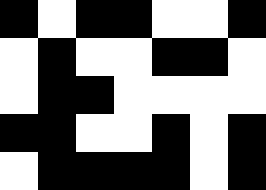[["black", "white", "black", "black", "white", "white", "black"], ["white", "black", "white", "white", "black", "black", "white"], ["white", "black", "black", "white", "white", "white", "white"], ["black", "black", "white", "white", "black", "white", "black"], ["white", "black", "black", "black", "black", "white", "black"]]